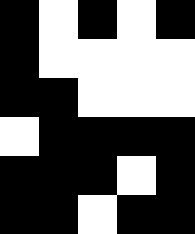[["black", "white", "black", "white", "black"], ["black", "white", "white", "white", "white"], ["black", "black", "white", "white", "white"], ["white", "black", "black", "black", "black"], ["black", "black", "black", "white", "black"], ["black", "black", "white", "black", "black"]]